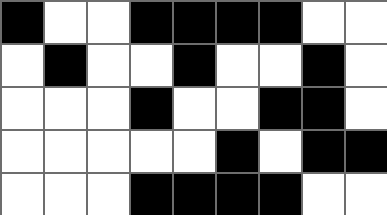[["black", "white", "white", "black", "black", "black", "black", "white", "white"], ["white", "black", "white", "white", "black", "white", "white", "black", "white"], ["white", "white", "white", "black", "white", "white", "black", "black", "white"], ["white", "white", "white", "white", "white", "black", "white", "black", "black"], ["white", "white", "white", "black", "black", "black", "black", "white", "white"]]